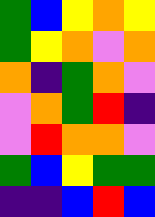[["green", "blue", "yellow", "orange", "yellow"], ["green", "yellow", "orange", "violet", "orange"], ["orange", "indigo", "green", "orange", "violet"], ["violet", "orange", "green", "red", "indigo"], ["violet", "red", "orange", "orange", "violet"], ["green", "blue", "yellow", "green", "green"], ["indigo", "indigo", "blue", "red", "blue"]]